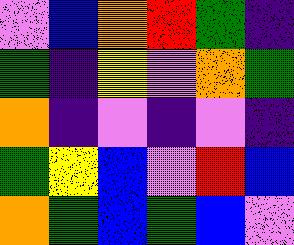[["violet", "blue", "orange", "red", "green", "indigo"], ["green", "indigo", "yellow", "violet", "orange", "green"], ["orange", "indigo", "violet", "indigo", "violet", "indigo"], ["green", "yellow", "blue", "violet", "red", "blue"], ["orange", "green", "blue", "green", "blue", "violet"]]